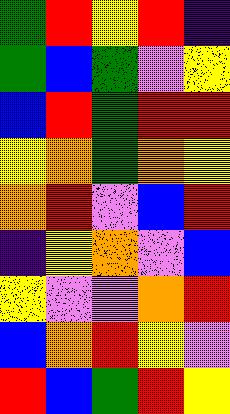[["green", "red", "yellow", "red", "indigo"], ["green", "blue", "green", "violet", "yellow"], ["blue", "red", "green", "red", "red"], ["yellow", "orange", "green", "orange", "yellow"], ["orange", "red", "violet", "blue", "red"], ["indigo", "yellow", "orange", "violet", "blue"], ["yellow", "violet", "violet", "orange", "red"], ["blue", "orange", "red", "yellow", "violet"], ["red", "blue", "green", "red", "yellow"]]